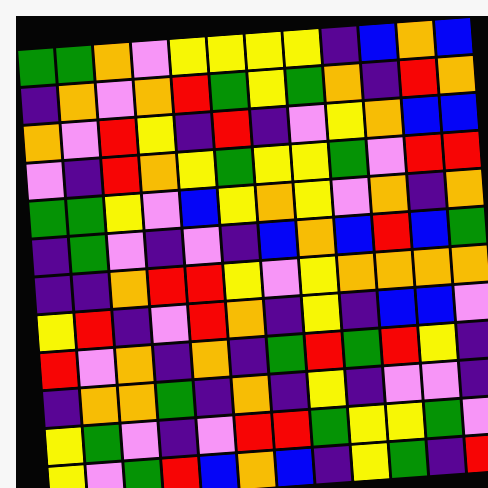[["green", "green", "orange", "violet", "yellow", "yellow", "yellow", "yellow", "indigo", "blue", "orange", "blue"], ["indigo", "orange", "violet", "orange", "red", "green", "yellow", "green", "orange", "indigo", "red", "orange"], ["orange", "violet", "red", "yellow", "indigo", "red", "indigo", "violet", "yellow", "orange", "blue", "blue"], ["violet", "indigo", "red", "orange", "yellow", "green", "yellow", "yellow", "green", "violet", "red", "red"], ["green", "green", "yellow", "violet", "blue", "yellow", "orange", "yellow", "violet", "orange", "indigo", "orange"], ["indigo", "green", "violet", "indigo", "violet", "indigo", "blue", "orange", "blue", "red", "blue", "green"], ["indigo", "indigo", "orange", "red", "red", "yellow", "violet", "yellow", "orange", "orange", "orange", "orange"], ["yellow", "red", "indigo", "violet", "red", "orange", "indigo", "yellow", "indigo", "blue", "blue", "violet"], ["red", "violet", "orange", "indigo", "orange", "indigo", "green", "red", "green", "red", "yellow", "indigo"], ["indigo", "orange", "orange", "green", "indigo", "orange", "indigo", "yellow", "indigo", "violet", "violet", "indigo"], ["yellow", "green", "violet", "indigo", "violet", "red", "red", "green", "yellow", "yellow", "green", "violet"], ["yellow", "violet", "green", "red", "blue", "orange", "blue", "indigo", "yellow", "green", "indigo", "red"]]